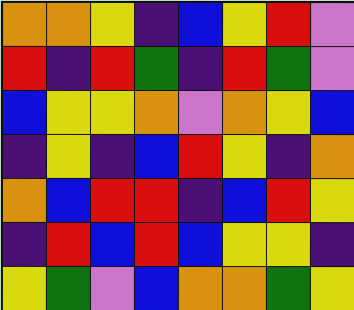[["orange", "orange", "yellow", "indigo", "blue", "yellow", "red", "violet"], ["red", "indigo", "red", "green", "indigo", "red", "green", "violet"], ["blue", "yellow", "yellow", "orange", "violet", "orange", "yellow", "blue"], ["indigo", "yellow", "indigo", "blue", "red", "yellow", "indigo", "orange"], ["orange", "blue", "red", "red", "indigo", "blue", "red", "yellow"], ["indigo", "red", "blue", "red", "blue", "yellow", "yellow", "indigo"], ["yellow", "green", "violet", "blue", "orange", "orange", "green", "yellow"]]